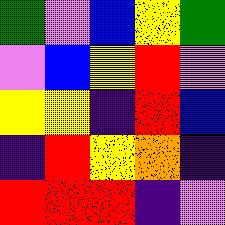[["green", "violet", "blue", "yellow", "green"], ["violet", "blue", "yellow", "red", "violet"], ["yellow", "yellow", "indigo", "red", "blue"], ["indigo", "red", "yellow", "orange", "indigo"], ["red", "red", "red", "indigo", "violet"]]